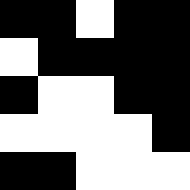[["black", "black", "white", "black", "black"], ["white", "black", "black", "black", "black"], ["black", "white", "white", "black", "black"], ["white", "white", "white", "white", "black"], ["black", "black", "white", "white", "white"]]